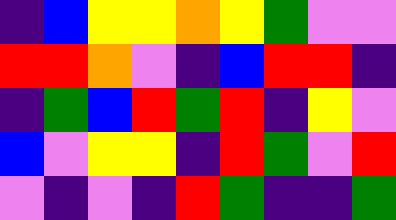[["indigo", "blue", "yellow", "yellow", "orange", "yellow", "green", "violet", "violet"], ["red", "red", "orange", "violet", "indigo", "blue", "red", "red", "indigo"], ["indigo", "green", "blue", "red", "green", "red", "indigo", "yellow", "violet"], ["blue", "violet", "yellow", "yellow", "indigo", "red", "green", "violet", "red"], ["violet", "indigo", "violet", "indigo", "red", "green", "indigo", "indigo", "green"]]